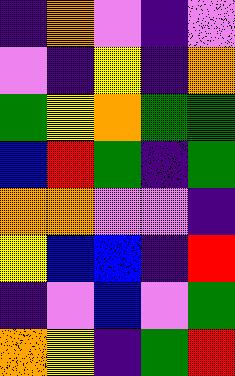[["indigo", "orange", "violet", "indigo", "violet"], ["violet", "indigo", "yellow", "indigo", "orange"], ["green", "yellow", "orange", "green", "green"], ["blue", "red", "green", "indigo", "green"], ["orange", "orange", "violet", "violet", "indigo"], ["yellow", "blue", "blue", "indigo", "red"], ["indigo", "violet", "blue", "violet", "green"], ["orange", "yellow", "indigo", "green", "red"]]